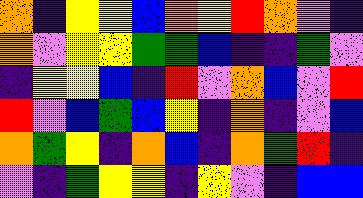[["orange", "indigo", "yellow", "yellow", "blue", "orange", "yellow", "red", "orange", "violet", "indigo"], ["orange", "violet", "yellow", "yellow", "green", "green", "blue", "indigo", "indigo", "green", "violet"], ["indigo", "yellow", "yellow", "blue", "indigo", "red", "violet", "orange", "blue", "violet", "red"], ["red", "violet", "blue", "green", "blue", "yellow", "indigo", "orange", "indigo", "violet", "blue"], ["orange", "green", "yellow", "indigo", "orange", "blue", "indigo", "orange", "green", "red", "indigo"], ["violet", "indigo", "green", "yellow", "yellow", "indigo", "yellow", "violet", "indigo", "blue", "blue"]]